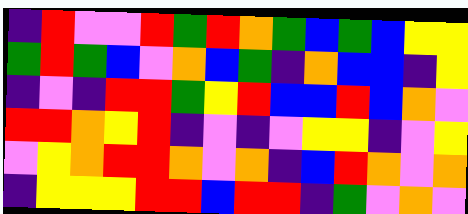[["indigo", "red", "violet", "violet", "red", "green", "red", "orange", "green", "blue", "green", "blue", "yellow", "yellow"], ["green", "red", "green", "blue", "violet", "orange", "blue", "green", "indigo", "orange", "blue", "blue", "indigo", "yellow"], ["indigo", "violet", "indigo", "red", "red", "green", "yellow", "red", "blue", "blue", "red", "blue", "orange", "violet"], ["red", "red", "orange", "yellow", "red", "indigo", "violet", "indigo", "violet", "yellow", "yellow", "indigo", "violet", "yellow"], ["violet", "yellow", "orange", "red", "red", "orange", "violet", "orange", "indigo", "blue", "red", "orange", "violet", "orange"], ["indigo", "yellow", "yellow", "yellow", "red", "red", "blue", "red", "red", "indigo", "green", "violet", "orange", "violet"]]